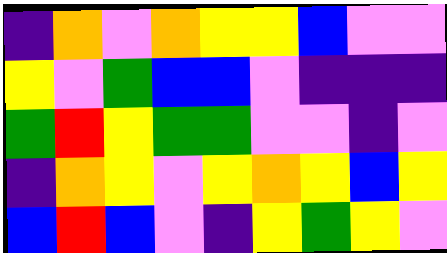[["indigo", "orange", "violet", "orange", "yellow", "yellow", "blue", "violet", "violet"], ["yellow", "violet", "green", "blue", "blue", "violet", "indigo", "indigo", "indigo"], ["green", "red", "yellow", "green", "green", "violet", "violet", "indigo", "violet"], ["indigo", "orange", "yellow", "violet", "yellow", "orange", "yellow", "blue", "yellow"], ["blue", "red", "blue", "violet", "indigo", "yellow", "green", "yellow", "violet"]]